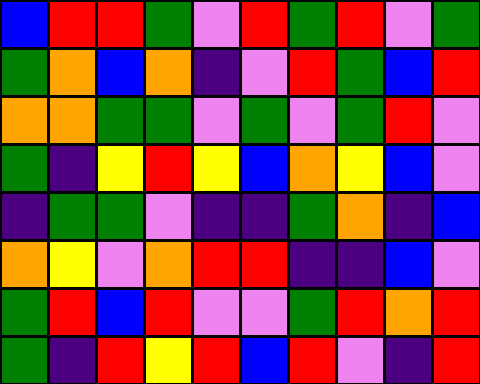[["blue", "red", "red", "green", "violet", "red", "green", "red", "violet", "green"], ["green", "orange", "blue", "orange", "indigo", "violet", "red", "green", "blue", "red"], ["orange", "orange", "green", "green", "violet", "green", "violet", "green", "red", "violet"], ["green", "indigo", "yellow", "red", "yellow", "blue", "orange", "yellow", "blue", "violet"], ["indigo", "green", "green", "violet", "indigo", "indigo", "green", "orange", "indigo", "blue"], ["orange", "yellow", "violet", "orange", "red", "red", "indigo", "indigo", "blue", "violet"], ["green", "red", "blue", "red", "violet", "violet", "green", "red", "orange", "red"], ["green", "indigo", "red", "yellow", "red", "blue", "red", "violet", "indigo", "red"]]